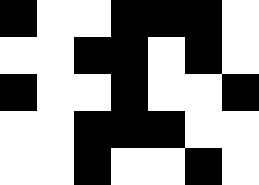[["black", "white", "white", "black", "black", "black", "white"], ["white", "white", "black", "black", "white", "black", "white"], ["black", "white", "white", "black", "white", "white", "black"], ["white", "white", "black", "black", "black", "white", "white"], ["white", "white", "black", "white", "white", "black", "white"]]